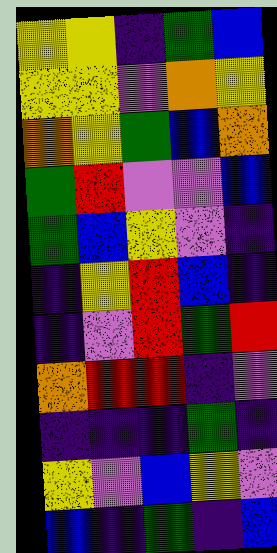[["yellow", "yellow", "indigo", "green", "blue"], ["yellow", "yellow", "violet", "orange", "yellow"], ["orange", "yellow", "green", "blue", "orange"], ["green", "red", "violet", "violet", "blue"], ["green", "blue", "yellow", "violet", "indigo"], ["indigo", "yellow", "red", "blue", "indigo"], ["indigo", "violet", "red", "green", "red"], ["orange", "red", "red", "indigo", "violet"], ["indigo", "indigo", "indigo", "green", "indigo"], ["yellow", "violet", "blue", "yellow", "violet"], ["blue", "indigo", "green", "indigo", "blue"]]